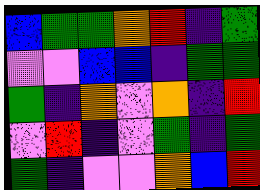[["blue", "green", "green", "orange", "red", "indigo", "green"], ["violet", "violet", "blue", "blue", "indigo", "green", "green"], ["green", "indigo", "orange", "violet", "orange", "indigo", "red"], ["violet", "red", "indigo", "violet", "green", "indigo", "green"], ["green", "indigo", "violet", "violet", "orange", "blue", "red"]]